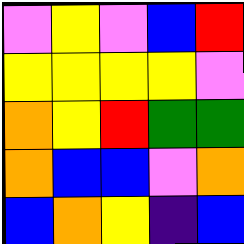[["violet", "yellow", "violet", "blue", "red"], ["yellow", "yellow", "yellow", "yellow", "violet"], ["orange", "yellow", "red", "green", "green"], ["orange", "blue", "blue", "violet", "orange"], ["blue", "orange", "yellow", "indigo", "blue"]]